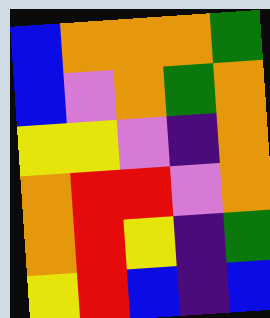[["blue", "orange", "orange", "orange", "green"], ["blue", "violet", "orange", "green", "orange"], ["yellow", "yellow", "violet", "indigo", "orange"], ["orange", "red", "red", "violet", "orange"], ["orange", "red", "yellow", "indigo", "green"], ["yellow", "red", "blue", "indigo", "blue"]]